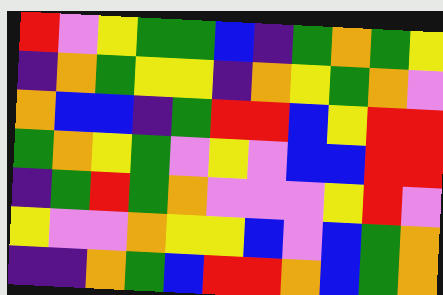[["red", "violet", "yellow", "green", "green", "blue", "indigo", "green", "orange", "green", "yellow"], ["indigo", "orange", "green", "yellow", "yellow", "indigo", "orange", "yellow", "green", "orange", "violet"], ["orange", "blue", "blue", "indigo", "green", "red", "red", "blue", "yellow", "red", "red"], ["green", "orange", "yellow", "green", "violet", "yellow", "violet", "blue", "blue", "red", "red"], ["indigo", "green", "red", "green", "orange", "violet", "violet", "violet", "yellow", "red", "violet"], ["yellow", "violet", "violet", "orange", "yellow", "yellow", "blue", "violet", "blue", "green", "orange"], ["indigo", "indigo", "orange", "green", "blue", "red", "red", "orange", "blue", "green", "orange"]]